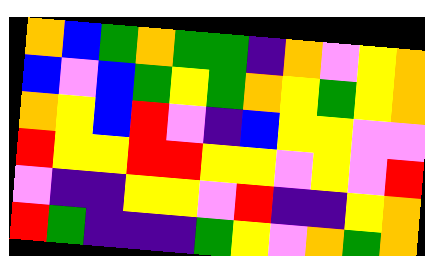[["orange", "blue", "green", "orange", "green", "green", "indigo", "orange", "violet", "yellow", "orange"], ["blue", "violet", "blue", "green", "yellow", "green", "orange", "yellow", "green", "yellow", "orange"], ["orange", "yellow", "blue", "red", "violet", "indigo", "blue", "yellow", "yellow", "violet", "violet"], ["red", "yellow", "yellow", "red", "red", "yellow", "yellow", "violet", "yellow", "violet", "red"], ["violet", "indigo", "indigo", "yellow", "yellow", "violet", "red", "indigo", "indigo", "yellow", "orange"], ["red", "green", "indigo", "indigo", "indigo", "green", "yellow", "violet", "orange", "green", "orange"]]